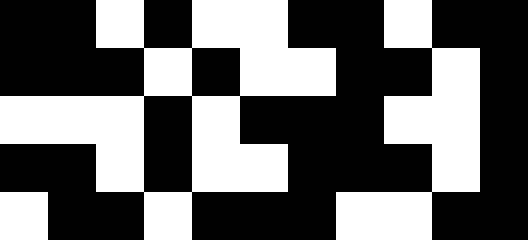[["black", "black", "white", "black", "white", "white", "black", "black", "white", "black", "black"], ["black", "black", "black", "white", "black", "white", "white", "black", "black", "white", "black"], ["white", "white", "white", "black", "white", "black", "black", "black", "white", "white", "black"], ["black", "black", "white", "black", "white", "white", "black", "black", "black", "white", "black"], ["white", "black", "black", "white", "black", "black", "black", "white", "white", "black", "black"]]